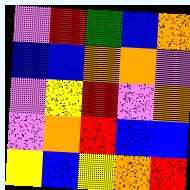[["violet", "red", "green", "blue", "orange"], ["blue", "blue", "orange", "orange", "violet"], ["violet", "yellow", "red", "violet", "orange"], ["violet", "orange", "red", "blue", "blue"], ["yellow", "blue", "yellow", "orange", "red"]]